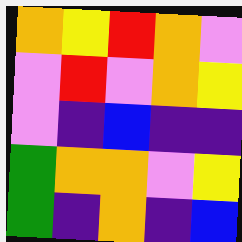[["orange", "yellow", "red", "orange", "violet"], ["violet", "red", "violet", "orange", "yellow"], ["violet", "indigo", "blue", "indigo", "indigo"], ["green", "orange", "orange", "violet", "yellow"], ["green", "indigo", "orange", "indigo", "blue"]]